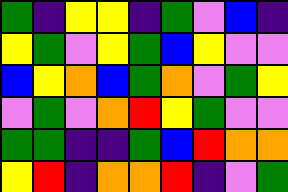[["green", "indigo", "yellow", "yellow", "indigo", "green", "violet", "blue", "indigo"], ["yellow", "green", "violet", "yellow", "green", "blue", "yellow", "violet", "violet"], ["blue", "yellow", "orange", "blue", "green", "orange", "violet", "green", "yellow"], ["violet", "green", "violet", "orange", "red", "yellow", "green", "violet", "violet"], ["green", "green", "indigo", "indigo", "green", "blue", "red", "orange", "orange"], ["yellow", "red", "indigo", "orange", "orange", "red", "indigo", "violet", "green"]]